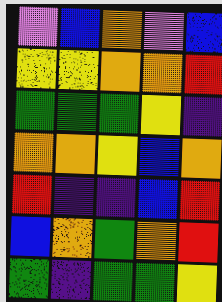[["violet", "blue", "orange", "violet", "blue"], ["yellow", "yellow", "orange", "orange", "red"], ["green", "green", "green", "yellow", "indigo"], ["orange", "orange", "yellow", "blue", "orange"], ["red", "indigo", "indigo", "blue", "red"], ["blue", "orange", "green", "orange", "red"], ["green", "indigo", "green", "green", "yellow"]]